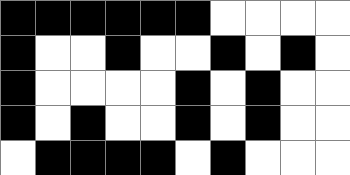[["black", "black", "black", "black", "black", "black", "white", "white", "white", "white"], ["black", "white", "white", "black", "white", "white", "black", "white", "black", "white"], ["black", "white", "white", "white", "white", "black", "white", "black", "white", "white"], ["black", "white", "black", "white", "white", "black", "white", "black", "white", "white"], ["white", "black", "black", "black", "black", "white", "black", "white", "white", "white"]]